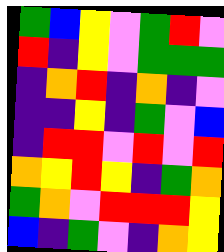[["green", "blue", "yellow", "violet", "green", "red", "violet"], ["red", "indigo", "yellow", "violet", "green", "green", "green"], ["indigo", "orange", "red", "indigo", "orange", "indigo", "violet"], ["indigo", "indigo", "yellow", "indigo", "green", "violet", "blue"], ["indigo", "red", "red", "violet", "red", "violet", "red"], ["orange", "yellow", "red", "yellow", "indigo", "green", "orange"], ["green", "orange", "violet", "red", "red", "red", "yellow"], ["blue", "indigo", "green", "violet", "indigo", "orange", "yellow"]]